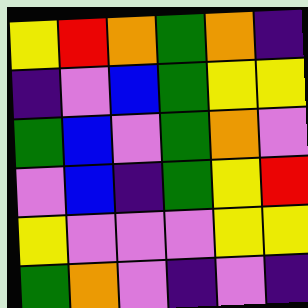[["yellow", "red", "orange", "green", "orange", "indigo"], ["indigo", "violet", "blue", "green", "yellow", "yellow"], ["green", "blue", "violet", "green", "orange", "violet"], ["violet", "blue", "indigo", "green", "yellow", "red"], ["yellow", "violet", "violet", "violet", "yellow", "yellow"], ["green", "orange", "violet", "indigo", "violet", "indigo"]]